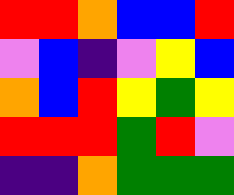[["red", "red", "orange", "blue", "blue", "red"], ["violet", "blue", "indigo", "violet", "yellow", "blue"], ["orange", "blue", "red", "yellow", "green", "yellow"], ["red", "red", "red", "green", "red", "violet"], ["indigo", "indigo", "orange", "green", "green", "green"]]